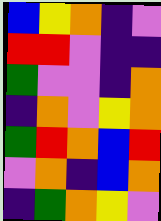[["blue", "yellow", "orange", "indigo", "violet"], ["red", "red", "violet", "indigo", "indigo"], ["green", "violet", "violet", "indigo", "orange"], ["indigo", "orange", "violet", "yellow", "orange"], ["green", "red", "orange", "blue", "red"], ["violet", "orange", "indigo", "blue", "orange"], ["indigo", "green", "orange", "yellow", "violet"]]